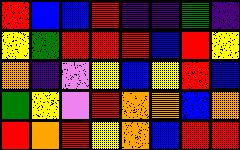[["red", "blue", "blue", "red", "indigo", "indigo", "green", "indigo"], ["yellow", "green", "red", "red", "red", "blue", "red", "yellow"], ["orange", "indigo", "violet", "yellow", "blue", "yellow", "red", "blue"], ["green", "yellow", "violet", "red", "orange", "orange", "blue", "orange"], ["red", "orange", "red", "yellow", "orange", "blue", "red", "red"]]